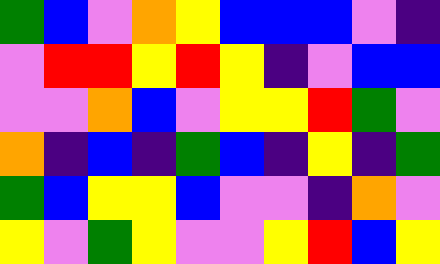[["green", "blue", "violet", "orange", "yellow", "blue", "blue", "blue", "violet", "indigo"], ["violet", "red", "red", "yellow", "red", "yellow", "indigo", "violet", "blue", "blue"], ["violet", "violet", "orange", "blue", "violet", "yellow", "yellow", "red", "green", "violet"], ["orange", "indigo", "blue", "indigo", "green", "blue", "indigo", "yellow", "indigo", "green"], ["green", "blue", "yellow", "yellow", "blue", "violet", "violet", "indigo", "orange", "violet"], ["yellow", "violet", "green", "yellow", "violet", "violet", "yellow", "red", "blue", "yellow"]]